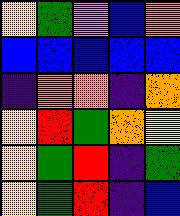[["yellow", "green", "violet", "blue", "orange"], ["blue", "blue", "blue", "blue", "blue"], ["indigo", "orange", "orange", "indigo", "orange"], ["yellow", "red", "green", "orange", "yellow"], ["yellow", "green", "red", "indigo", "green"], ["yellow", "green", "red", "indigo", "blue"]]